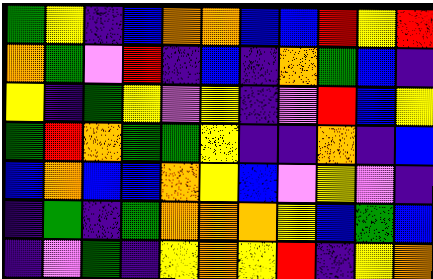[["green", "yellow", "indigo", "blue", "orange", "orange", "blue", "blue", "red", "yellow", "red"], ["orange", "green", "violet", "red", "indigo", "blue", "indigo", "orange", "green", "blue", "indigo"], ["yellow", "indigo", "green", "yellow", "violet", "yellow", "indigo", "violet", "red", "blue", "yellow"], ["green", "red", "orange", "green", "green", "yellow", "indigo", "indigo", "orange", "indigo", "blue"], ["blue", "orange", "blue", "blue", "orange", "yellow", "blue", "violet", "yellow", "violet", "indigo"], ["indigo", "green", "indigo", "green", "orange", "orange", "orange", "yellow", "blue", "green", "blue"], ["indigo", "violet", "green", "indigo", "yellow", "orange", "yellow", "red", "indigo", "yellow", "orange"]]